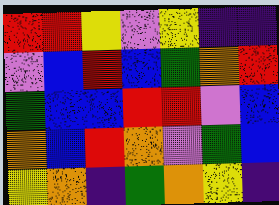[["red", "red", "yellow", "violet", "yellow", "indigo", "indigo"], ["violet", "blue", "red", "blue", "green", "orange", "red"], ["green", "blue", "blue", "red", "red", "violet", "blue"], ["orange", "blue", "red", "orange", "violet", "green", "blue"], ["yellow", "orange", "indigo", "green", "orange", "yellow", "indigo"]]